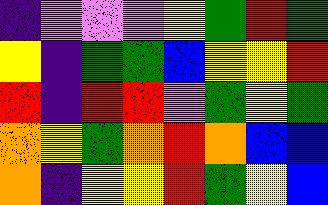[["indigo", "violet", "violet", "violet", "yellow", "green", "red", "green"], ["yellow", "indigo", "green", "green", "blue", "yellow", "yellow", "red"], ["red", "indigo", "red", "red", "violet", "green", "yellow", "green"], ["orange", "yellow", "green", "orange", "red", "orange", "blue", "blue"], ["orange", "indigo", "yellow", "yellow", "red", "green", "yellow", "blue"]]